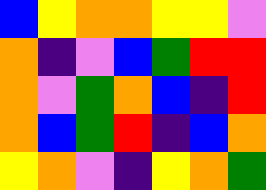[["blue", "yellow", "orange", "orange", "yellow", "yellow", "violet"], ["orange", "indigo", "violet", "blue", "green", "red", "red"], ["orange", "violet", "green", "orange", "blue", "indigo", "red"], ["orange", "blue", "green", "red", "indigo", "blue", "orange"], ["yellow", "orange", "violet", "indigo", "yellow", "orange", "green"]]